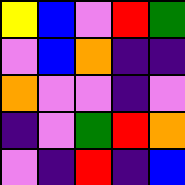[["yellow", "blue", "violet", "red", "green"], ["violet", "blue", "orange", "indigo", "indigo"], ["orange", "violet", "violet", "indigo", "violet"], ["indigo", "violet", "green", "red", "orange"], ["violet", "indigo", "red", "indigo", "blue"]]